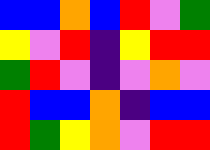[["blue", "blue", "orange", "blue", "red", "violet", "green"], ["yellow", "violet", "red", "indigo", "yellow", "red", "red"], ["green", "red", "violet", "indigo", "violet", "orange", "violet"], ["red", "blue", "blue", "orange", "indigo", "blue", "blue"], ["red", "green", "yellow", "orange", "violet", "red", "red"]]